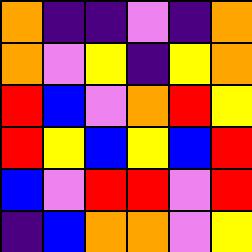[["orange", "indigo", "indigo", "violet", "indigo", "orange"], ["orange", "violet", "yellow", "indigo", "yellow", "orange"], ["red", "blue", "violet", "orange", "red", "yellow"], ["red", "yellow", "blue", "yellow", "blue", "red"], ["blue", "violet", "red", "red", "violet", "red"], ["indigo", "blue", "orange", "orange", "violet", "yellow"]]